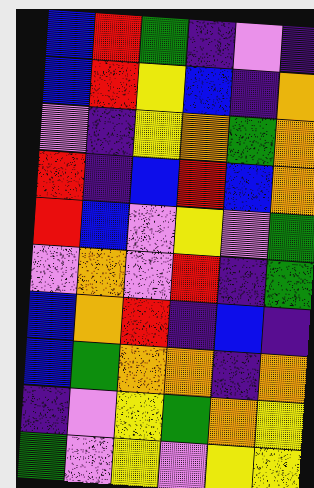[["blue", "red", "green", "indigo", "violet", "indigo"], ["blue", "red", "yellow", "blue", "indigo", "orange"], ["violet", "indigo", "yellow", "orange", "green", "orange"], ["red", "indigo", "blue", "red", "blue", "orange"], ["red", "blue", "violet", "yellow", "violet", "green"], ["violet", "orange", "violet", "red", "indigo", "green"], ["blue", "orange", "red", "indigo", "blue", "indigo"], ["blue", "green", "orange", "orange", "indigo", "orange"], ["indigo", "violet", "yellow", "green", "orange", "yellow"], ["green", "violet", "yellow", "violet", "yellow", "yellow"]]